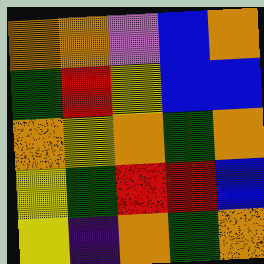[["orange", "orange", "violet", "blue", "orange"], ["green", "red", "yellow", "blue", "blue"], ["orange", "yellow", "orange", "green", "orange"], ["yellow", "green", "red", "red", "blue"], ["yellow", "indigo", "orange", "green", "orange"]]